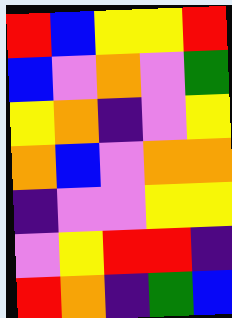[["red", "blue", "yellow", "yellow", "red"], ["blue", "violet", "orange", "violet", "green"], ["yellow", "orange", "indigo", "violet", "yellow"], ["orange", "blue", "violet", "orange", "orange"], ["indigo", "violet", "violet", "yellow", "yellow"], ["violet", "yellow", "red", "red", "indigo"], ["red", "orange", "indigo", "green", "blue"]]